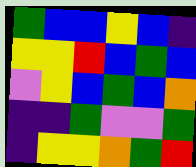[["green", "blue", "blue", "yellow", "blue", "indigo"], ["yellow", "yellow", "red", "blue", "green", "blue"], ["violet", "yellow", "blue", "green", "blue", "orange"], ["indigo", "indigo", "green", "violet", "violet", "green"], ["indigo", "yellow", "yellow", "orange", "green", "red"]]